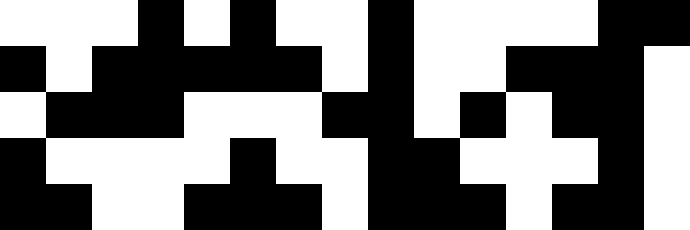[["white", "white", "white", "black", "white", "black", "white", "white", "black", "white", "white", "white", "white", "black", "black"], ["black", "white", "black", "black", "black", "black", "black", "white", "black", "white", "white", "black", "black", "black", "white"], ["white", "black", "black", "black", "white", "white", "white", "black", "black", "white", "black", "white", "black", "black", "white"], ["black", "white", "white", "white", "white", "black", "white", "white", "black", "black", "white", "white", "white", "black", "white"], ["black", "black", "white", "white", "black", "black", "black", "white", "black", "black", "black", "white", "black", "black", "white"]]